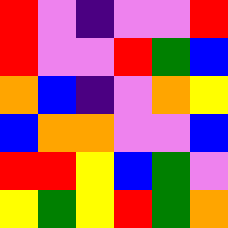[["red", "violet", "indigo", "violet", "violet", "red"], ["red", "violet", "violet", "red", "green", "blue"], ["orange", "blue", "indigo", "violet", "orange", "yellow"], ["blue", "orange", "orange", "violet", "violet", "blue"], ["red", "red", "yellow", "blue", "green", "violet"], ["yellow", "green", "yellow", "red", "green", "orange"]]